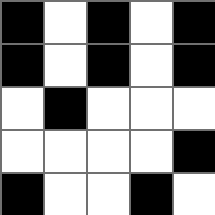[["black", "white", "black", "white", "black"], ["black", "white", "black", "white", "black"], ["white", "black", "white", "white", "white"], ["white", "white", "white", "white", "black"], ["black", "white", "white", "black", "white"]]